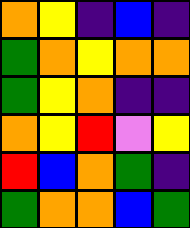[["orange", "yellow", "indigo", "blue", "indigo"], ["green", "orange", "yellow", "orange", "orange"], ["green", "yellow", "orange", "indigo", "indigo"], ["orange", "yellow", "red", "violet", "yellow"], ["red", "blue", "orange", "green", "indigo"], ["green", "orange", "orange", "blue", "green"]]